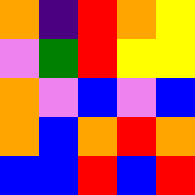[["orange", "indigo", "red", "orange", "yellow"], ["violet", "green", "red", "yellow", "yellow"], ["orange", "violet", "blue", "violet", "blue"], ["orange", "blue", "orange", "red", "orange"], ["blue", "blue", "red", "blue", "red"]]